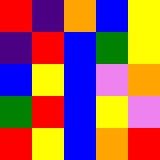[["red", "indigo", "orange", "blue", "yellow"], ["indigo", "red", "blue", "green", "yellow"], ["blue", "yellow", "blue", "violet", "orange"], ["green", "red", "blue", "yellow", "violet"], ["red", "yellow", "blue", "orange", "red"]]